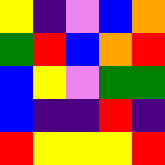[["yellow", "indigo", "violet", "blue", "orange"], ["green", "red", "blue", "orange", "red"], ["blue", "yellow", "violet", "green", "green"], ["blue", "indigo", "indigo", "red", "indigo"], ["red", "yellow", "yellow", "yellow", "red"]]